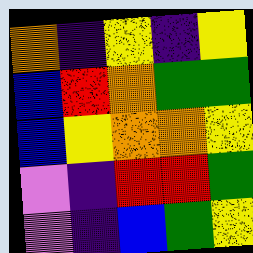[["orange", "indigo", "yellow", "indigo", "yellow"], ["blue", "red", "orange", "green", "green"], ["blue", "yellow", "orange", "orange", "yellow"], ["violet", "indigo", "red", "red", "green"], ["violet", "indigo", "blue", "green", "yellow"]]